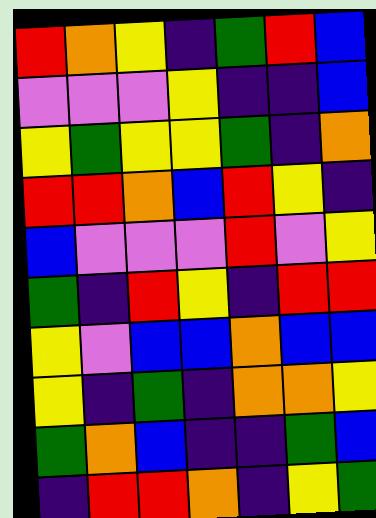[["red", "orange", "yellow", "indigo", "green", "red", "blue"], ["violet", "violet", "violet", "yellow", "indigo", "indigo", "blue"], ["yellow", "green", "yellow", "yellow", "green", "indigo", "orange"], ["red", "red", "orange", "blue", "red", "yellow", "indigo"], ["blue", "violet", "violet", "violet", "red", "violet", "yellow"], ["green", "indigo", "red", "yellow", "indigo", "red", "red"], ["yellow", "violet", "blue", "blue", "orange", "blue", "blue"], ["yellow", "indigo", "green", "indigo", "orange", "orange", "yellow"], ["green", "orange", "blue", "indigo", "indigo", "green", "blue"], ["indigo", "red", "red", "orange", "indigo", "yellow", "green"]]